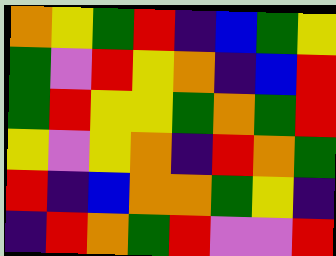[["orange", "yellow", "green", "red", "indigo", "blue", "green", "yellow"], ["green", "violet", "red", "yellow", "orange", "indigo", "blue", "red"], ["green", "red", "yellow", "yellow", "green", "orange", "green", "red"], ["yellow", "violet", "yellow", "orange", "indigo", "red", "orange", "green"], ["red", "indigo", "blue", "orange", "orange", "green", "yellow", "indigo"], ["indigo", "red", "orange", "green", "red", "violet", "violet", "red"]]